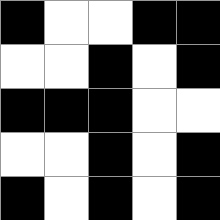[["black", "white", "white", "black", "black"], ["white", "white", "black", "white", "black"], ["black", "black", "black", "white", "white"], ["white", "white", "black", "white", "black"], ["black", "white", "black", "white", "black"]]